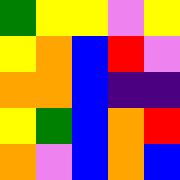[["green", "yellow", "yellow", "violet", "yellow"], ["yellow", "orange", "blue", "red", "violet"], ["orange", "orange", "blue", "indigo", "indigo"], ["yellow", "green", "blue", "orange", "red"], ["orange", "violet", "blue", "orange", "blue"]]